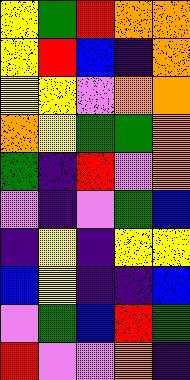[["yellow", "green", "red", "orange", "orange"], ["yellow", "red", "blue", "indigo", "orange"], ["yellow", "yellow", "violet", "orange", "orange"], ["orange", "yellow", "green", "green", "orange"], ["green", "indigo", "red", "violet", "orange"], ["violet", "indigo", "violet", "green", "blue"], ["indigo", "yellow", "indigo", "yellow", "yellow"], ["blue", "yellow", "indigo", "indigo", "blue"], ["violet", "green", "blue", "red", "green"], ["red", "violet", "violet", "orange", "indigo"]]